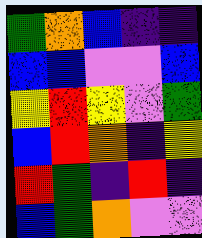[["green", "orange", "blue", "indigo", "indigo"], ["blue", "blue", "violet", "violet", "blue"], ["yellow", "red", "yellow", "violet", "green"], ["blue", "red", "orange", "indigo", "yellow"], ["red", "green", "indigo", "red", "indigo"], ["blue", "green", "orange", "violet", "violet"]]